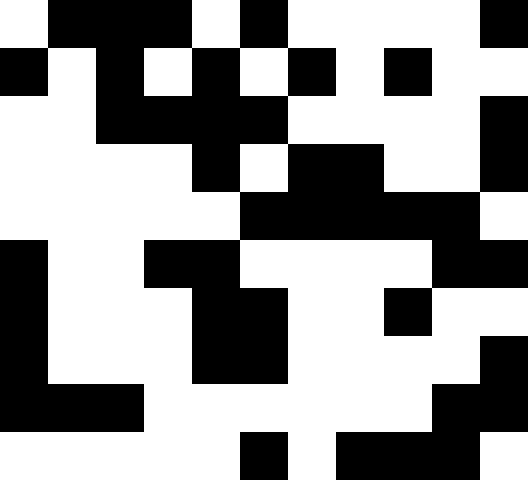[["white", "black", "black", "black", "white", "black", "white", "white", "white", "white", "black"], ["black", "white", "black", "white", "black", "white", "black", "white", "black", "white", "white"], ["white", "white", "black", "black", "black", "black", "white", "white", "white", "white", "black"], ["white", "white", "white", "white", "black", "white", "black", "black", "white", "white", "black"], ["white", "white", "white", "white", "white", "black", "black", "black", "black", "black", "white"], ["black", "white", "white", "black", "black", "white", "white", "white", "white", "black", "black"], ["black", "white", "white", "white", "black", "black", "white", "white", "black", "white", "white"], ["black", "white", "white", "white", "black", "black", "white", "white", "white", "white", "black"], ["black", "black", "black", "white", "white", "white", "white", "white", "white", "black", "black"], ["white", "white", "white", "white", "white", "black", "white", "black", "black", "black", "white"]]